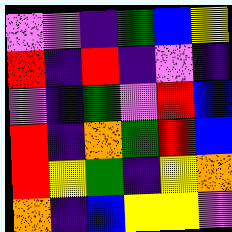[["violet", "violet", "indigo", "green", "blue", "yellow"], ["red", "indigo", "red", "indigo", "violet", "indigo"], ["violet", "indigo", "green", "violet", "red", "blue"], ["red", "indigo", "orange", "green", "red", "blue"], ["red", "yellow", "green", "indigo", "yellow", "orange"], ["orange", "indigo", "blue", "yellow", "yellow", "violet"]]